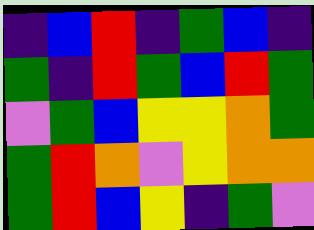[["indigo", "blue", "red", "indigo", "green", "blue", "indigo"], ["green", "indigo", "red", "green", "blue", "red", "green"], ["violet", "green", "blue", "yellow", "yellow", "orange", "green"], ["green", "red", "orange", "violet", "yellow", "orange", "orange"], ["green", "red", "blue", "yellow", "indigo", "green", "violet"]]